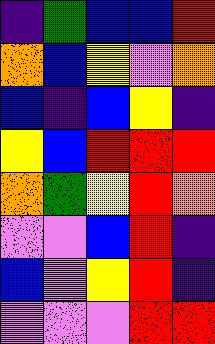[["indigo", "green", "blue", "blue", "red"], ["orange", "blue", "yellow", "violet", "orange"], ["blue", "indigo", "blue", "yellow", "indigo"], ["yellow", "blue", "red", "red", "red"], ["orange", "green", "yellow", "red", "orange"], ["violet", "violet", "blue", "red", "indigo"], ["blue", "violet", "yellow", "red", "indigo"], ["violet", "violet", "violet", "red", "red"]]